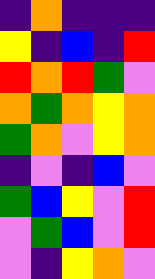[["indigo", "orange", "indigo", "indigo", "indigo"], ["yellow", "indigo", "blue", "indigo", "red"], ["red", "orange", "red", "green", "violet"], ["orange", "green", "orange", "yellow", "orange"], ["green", "orange", "violet", "yellow", "orange"], ["indigo", "violet", "indigo", "blue", "violet"], ["green", "blue", "yellow", "violet", "red"], ["violet", "green", "blue", "violet", "red"], ["violet", "indigo", "yellow", "orange", "violet"]]